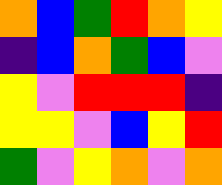[["orange", "blue", "green", "red", "orange", "yellow"], ["indigo", "blue", "orange", "green", "blue", "violet"], ["yellow", "violet", "red", "red", "red", "indigo"], ["yellow", "yellow", "violet", "blue", "yellow", "red"], ["green", "violet", "yellow", "orange", "violet", "orange"]]